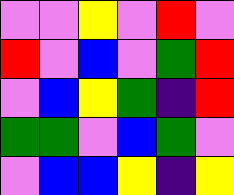[["violet", "violet", "yellow", "violet", "red", "violet"], ["red", "violet", "blue", "violet", "green", "red"], ["violet", "blue", "yellow", "green", "indigo", "red"], ["green", "green", "violet", "blue", "green", "violet"], ["violet", "blue", "blue", "yellow", "indigo", "yellow"]]